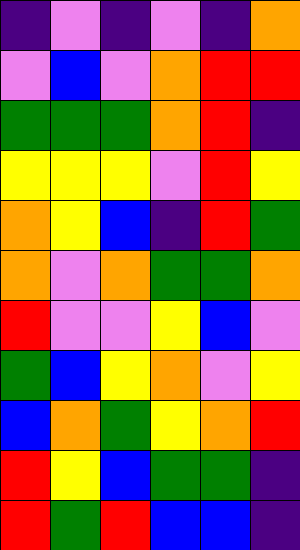[["indigo", "violet", "indigo", "violet", "indigo", "orange"], ["violet", "blue", "violet", "orange", "red", "red"], ["green", "green", "green", "orange", "red", "indigo"], ["yellow", "yellow", "yellow", "violet", "red", "yellow"], ["orange", "yellow", "blue", "indigo", "red", "green"], ["orange", "violet", "orange", "green", "green", "orange"], ["red", "violet", "violet", "yellow", "blue", "violet"], ["green", "blue", "yellow", "orange", "violet", "yellow"], ["blue", "orange", "green", "yellow", "orange", "red"], ["red", "yellow", "blue", "green", "green", "indigo"], ["red", "green", "red", "blue", "blue", "indigo"]]